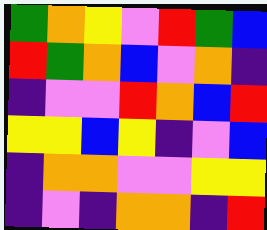[["green", "orange", "yellow", "violet", "red", "green", "blue"], ["red", "green", "orange", "blue", "violet", "orange", "indigo"], ["indigo", "violet", "violet", "red", "orange", "blue", "red"], ["yellow", "yellow", "blue", "yellow", "indigo", "violet", "blue"], ["indigo", "orange", "orange", "violet", "violet", "yellow", "yellow"], ["indigo", "violet", "indigo", "orange", "orange", "indigo", "red"]]